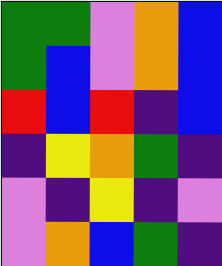[["green", "green", "violet", "orange", "blue"], ["green", "blue", "violet", "orange", "blue"], ["red", "blue", "red", "indigo", "blue"], ["indigo", "yellow", "orange", "green", "indigo"], ["violet", "indigo", "yellow", "indigo", "violet"], ["violet", "orange", "blue", "green", "indigo"]]